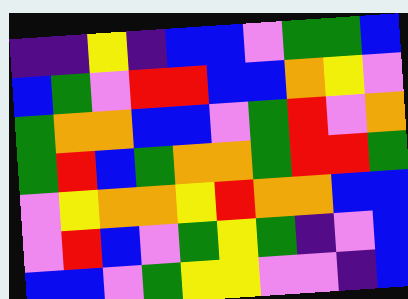[["indigo", "indigo", "yellow", "indigo", "blue", "blue", "violet", "green", "green", "blue"], ["blue", "green", "violet", "red", "red", "blue", "blue", "orange", "yellow", "violet"], ["green", "orange", "orange", "blue", "blue", "violet", "green", "red", "violet", "orange"], ["green", "red", "blue", "green", "orange", "orange", "green", "red", "red", "green"], ["violet", "yellow", "orange", "orange", "yellow", "red", "orange", "orange", "blue", "blue"], ["violet", "red", "blue", "violet", "green", "yellow", "green", "indigo", "violet", "blue"], ["blue", "blue", "violet", "green", "yellow", "yellow", "violet", "violet", "indigo", "blue"]]